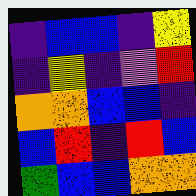[["indigo", "blue", "blue", "indigo", "yellow"], ["indigo", "yellow", "indigo", "violet", "red"], ["orange", "orange", "blue", "blue", "indigo"], ["blue", "red", "indigo", "red", "blue"], ["green", "blue", "blue", "orange", "orange"]]